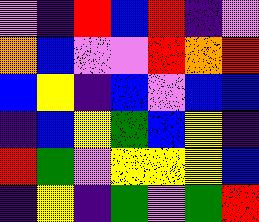[["violet", "indigo", "red", "blue", "red", "indigo", "violet"], ["orange", "blue", "violet", "violet", "red", "orange", "red"], ["blue", "yellow", "indigo", "blue", "violet", "blue", "blue"], ["indigo", "blue", "yellow", "green", "blue", "yellow", "indigo"], ["red", "green", "violet", "yellow", "yellow", "yellow", "blue"], ["indigo", "yellow", "indigo", "green", "violet", "green", "red"]]